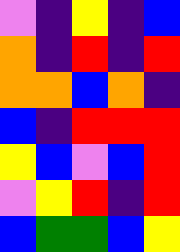[["violet", "indigo", "yellow", "indigo", "blue"], ["orange", "indigo", "red", "indigo", "red"], ["orange", "orange", "blue", "orange", "indigo"], ["blue", "indigo", "red", "red", "red"], ["yellow", "blue", "violet", "blue", "red"], ["violet", "yellow", "red", "indigo", "red"], ["blue", "green", "green", "blue", "yellow"]]